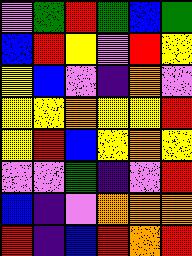[["violet", "green", "red", "green", "blue", "green"], ["blue", "red", "yellow", "violet", "red", "yellow"], ["yellow", "blue", "violet", "indigo", "orange", "violet"], ["yellow", "yellow", "orange", "yellow", "yellow", "red"], ["yellow", "red", "blue", "yellow", "orange", "yellow"], ["violet", "violet", "green", "indigo", "violet", "red"], ["blue", "indigo", "violet", "orange", "orange", "orange"], ["red", "indigo", "blue", "red", "orange", "red"]]